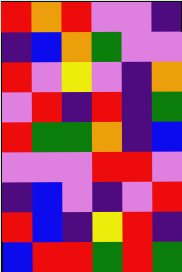[["red", "orange", "red", "violet", "violet", "indigo"], ["indigo", "blue", "orange", "green", "violet", "violet"], ["red", "violet", "yellow", "violet", "indigo", "orange"], ["violet", "red", "indigo", "red", "indigo", "green"], ["red", "green", "green", "orange", "indigo", "blue"], ["violet", "violet", "violet", "red", "red", "violet"], ["indigo", "blue", "violet", "indigo", "violet", "red"], ["red", "blue", "indigo", "yellow", "red", "indigo"], ["blue", "red", "red", "green", "red", "green"]]